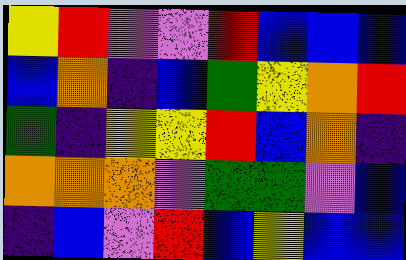[["yellow", "red", "violet", "violet", "red", "blue", "blue", "blue"], ["blue", "orange", "indigo", "blue", "green", "yellow", "orange", "red"], ["green", "indigo", "yellow", "yellow", "red", "blue", "orange", "indigo"], ["orange", "orange", "orange", "violet", "green", "green", "violet", "blue"], ["indigo", "blue", "violet", "red", "blue", "yellow", "blue", "blue"]]